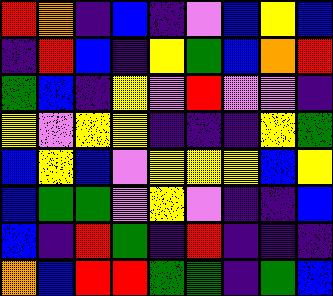[["red", "orange", "indigo", "blue", "indigo", "violet", "blue", "yellow", "blue"], ["indigo", "red", "blue", "indigo", "yellow", "green", "blue", "orange", "red"], ["green", "blue", "indigo", "yellow", "violet", "red", "violet", "violet", "indigo"], ["yellow", "violet", "yellow", "yellow", "indigo", "indigo", "indigo", "yellow", "green"], ["blue", "yellow", "blue", "violet", "yellow", "yellow", "yellow", "blue", "yellow"], ["blue", "green", "green", "violet", "yellow", "violet", "indigo", "indigo", "blue"], ["blue", "indigo", "red", "green", "indigo", "red", "indigo", "indigo", "indigo"], ["orange", "blue", "red", "red", "green", "green", "indigo", "green", "blue"]]